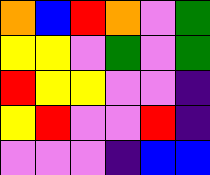[["orange", "blue", "red", "orange", "violet", "green"], ["yellow", "yellow", "violet", "green", "violet", "green"], ["red", "yellow", "yellow", "violet", "violet", "indigo"], ["yellow", "red", "violet", "violet", "red", "indigo"], ["violet", "violet", "violet", "indigo", "blue", "blue"]]